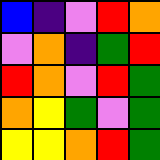[["blue", "indigo", "violet", "red", "orange"], ["violet", "orange", "indigo", "green", "red"], ["red", "orange", "violet", "red", "green"], ["orange", "yellow", "green", "violet", "green"], ["yellow", "yellow", "orange", "red", "green"]]